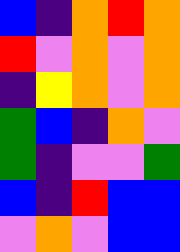[["blue", "indigo", "orange", "red", "orange"], ["red", "violet", "orange", "violet", "orange"], ["indigo", "yellow", "orange", "violet", "orange"], ["green", "blue", "indigo", "orange", "violet"], ["green", "indigo", "violet", "violet", "green"], ["blue", "indigo", "red", "blue", "blue"], ["violet", "orange", "violet", "blue", "blue"]]